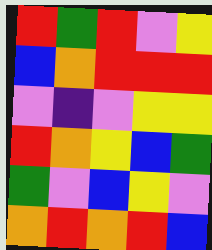[["red", "green", "red", "violet", "yellow"], ["blue", "orange", "red", "red", "red"], ["violet", "indigo", "violet", "yellow", "yellow"], ["red", "orange", "yellow", "blue", "green"], ["green", "violet", "blue", "yellow", "violet"], ["orange", "red", "orange", "red", "blue"]]